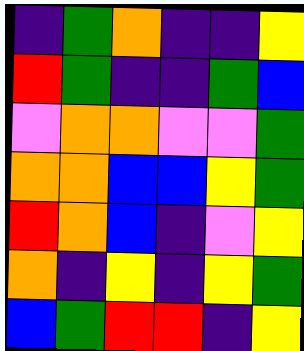[["indigo", "green", "orange", "indigo", "indigo", "yellow"], ["red", "green", "indigo", "indigo", "green", "blue"], ["violet", "orange", "orange", "violet", "violet", "green"], ["orange", "orange", "blue", "blue", "yellow", "green"], ["red", "orange", "blue", "indigo", "violet", "yellow"], ["orange", "indigo", "yellow", "indigo", "yellow", "green"], ["blue", "green", "red", "red", "indigo", "yellow"]]